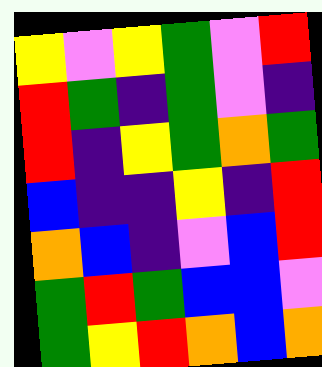[["yellow", "violet", "yellow", "green", "violet", "red"], ["red", "green", "indigo", "green", "violet", "indigo"], ["red", "indigo", "yellow", "green", "orange", "green"], ["blue", "indigo", "indigo", "yellow", "indigo", "red"], ["orange", "blue", "indigo", "violet", "blue", "red"], ["green", "red", "green", "blue", "blue", "violet"], ["green", "yellow", "red", "orange", "blue", "orange"]]